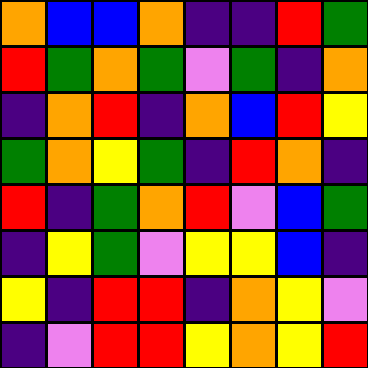[["orange", "blue", "blue", "orange", "indigo", "indigo", "red", "green"], ["red", "green", "orange", "green", "violet", "green", "indigo", "orange"], ["indigo", "orange", "red", "indigo", "orange", "blue", "red", "yellow"], ["green", "orange", "yellow", "green", "indigo", "red", "orange", "indigo"], ["red", "indigo", "green", "orange", "red", "violet", "blue", "green"], ["indigo", "yellow", "green", "violet", "yellow", "yellow", "blue", "indigo"], ["yellow", "indigo", "red", "red", "indigo", "orange", "yellow", "violet"], ["indigo", "violet", "red", "red", "yellow", "orange", "yellow", "red"]]